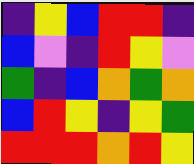[["indigo", "yellow", "blue", "red", "red", "indigo"], ["blue", "violet", "indigo", "red", "yellow", "violet"], ["green", "indigo", "blue", "orange", "green", "orange"], ["blue", "red", "yellow", "indigo", "yellow", "green"], ["red", "red", "red", "orange", "red", "yellow"]]